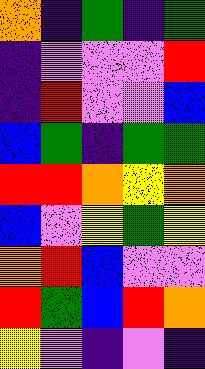[["orange", "indigo", "green", "indigo", "green"], ["indigo", "violet", "violet", "violet", "red"], ["indigo", "red", "violet", "violet", "blue"], ["blue", "green", "indigo", "green", "green"], ["red", "red", "orange", "yellow", "orange"], ["blue", "violet", "yellow", "green", "yellow"], ["orange", "red", "blue", "violet", "violet"], ["red", "green", "blue", "red", "orange"], ["yellow", "violet", "indigo", "violet", "indigo"]]